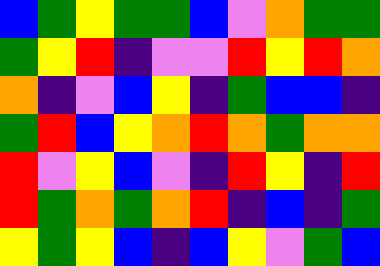[["blue", "green", "yellow", "green", "green", "blue", "violet", "orange", "green", "green"], ["green", "yellow", "red", "indigo", "violet", "violet", "red", "yellow", "red", "orange"], ["orange", "indigo", "violet", "blue", "yellow", "indigo", "green", "blue", "blue", "indigo"], ["green", "red", "blue", "yellow", "orange", "red", "orange", "green", "orange", "orange"], ["red", "violet", "yellow", "blue", "violet", "indigo", "red", "yellow", "indigo", "red"], ["red", "green", "orange", "green", "orange", "red", "indigo", "blue", "indigo", "green"], ["yellow", "green", "yellow", "blue", "indigo", "blue", "yellow", "violet", "green", "blue"]]